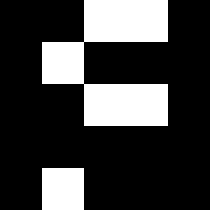[["black", "black", "white", "white", "black"], ["black", "white", "black", "black", "black"], ["black", "black", "white", "white", "black"], ["black", "black", "black", "black", "black"], ["black", "white", "black", "black", "black"]]